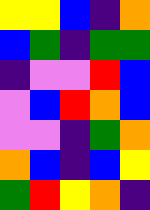[["yellow", "yellow", "blue", "indigo", "orange"], ["blue", "green", "indigo", "green", "green"], ["indigo", "violet", "violet", "red", "blue"], ["violet", "blue", "red", "orange", "blue"], ["violet", "violet", "indigo", "green", "orange"], ["orange", "blue", "indigo", "blue", "yellow"], ["green", "red", "yellow", "orange", "indigo"]]